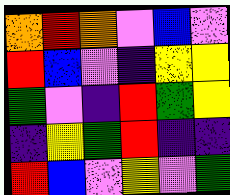[["orange", "red", "orange", "violet", "blue", "violet"], ["red", "blue", "violet", "indigo", "yellow", "yellow"], ["green", "violet", "indigo", "red", "green", "yellow"], ["indigo", "yellow", "green", "red", "indigo", "indigo"], ["red", "blue", "violet", "yellow", "violet", "green"]]